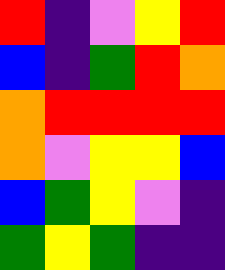[["red", "indigo", "violet", "yellow", "red"], ["blue", "indigo", "green", "red", "orange"], ["orange", "red", "red", "red", "red"], ["orange", "violet", "yellow", "yellow", "blue"], ["blue", "green", "yellow", "violet", "indigo"], ["green", "yellow", "green", "indigo", "indigo"]]